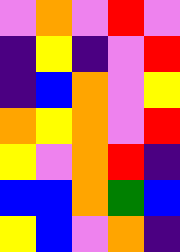[["violet", "orange", "violet", "red", "violet"], ["indigo", "yellow", "indigo", "violet", "red"], ["indigo", "blue", "orange", "violet", "yellow"], ["orange", "yellow", "orange", "violet", "red"], ["yellow", "violet", "orange", "red", "indigo"], ["blue", "blue", "orange", "green", "blue"], ["yellow", "blue", "violet", "orange", "indigo"]]